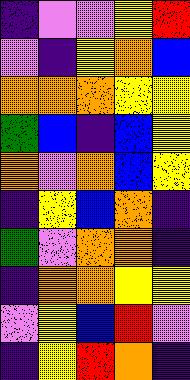[["indigo", "violet", "violet", "yellow", "red"], ["violet", "indigo", "yellow", "orange", "blue"], ["orange", "orange", "orange", "yellow", "yellow"], ["green", "blue", "indigo", "blue", "yellow"], ["orange", "violet", "orange", "blue", "yellow"], ["indigo", "yellow", "blue", "orange", "indigo"], ["green", "violet", "orange", "orange", "indigo"], ["indigo", "orange", "orange", "yellow", "yellow"], ["violet", "yellow", "blue", "red", "violet"], ["indigo", "yellow", "red", "orange", "indigo"]]